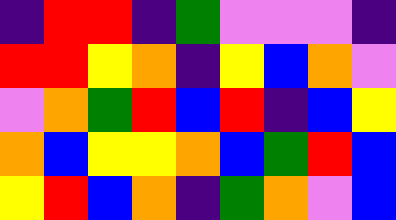[["indigo", "red", "red", "indigo", "green", "violet", "violet", "violet", "indigo"], ["red", "red", "yellow", "orange", "indigo", "yellow", "blue", "orange", "violet"], ["violet", "orange", "green", "red", "blue", "red", "indigo", "blue", "yellow"], ["orange", "blue", "yellow", "yellow", "orange", "blue", "green", "red", "blue"], ["yellow", "red", "blue", "orange", "indigo", "green", "orange", "violet", "blue"]]